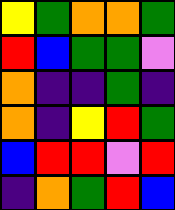[["yellow", "green", "orange", "orange", "green"], ["red", "blue", "green", "green", "violet"], ["orange", "indigo", "indigo", "green", "indigo"], ["orange", "indigo", "yellow", "red", "green"], ["blue", "red", "red", "violet", "red"], ["indigo", "orange", "green", "red", "blue"]]